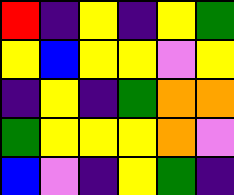[["red", "indigo", "yellow", "indigo", "yellow", "green"], ["yellow", "blue", "yellow", "yellow", "violet", "yellow"], ["indigo", "yellow", "indigo", "green", "orange", "orange"], ["green", "yellow", "yellow", "yellow", "orange", "violet"], ["blue", "violet", "indigo", "yellow", "green", "indigo"]]